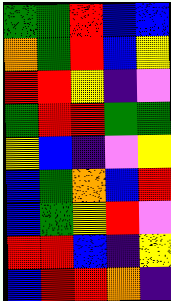[["green", "green", "red", "blue", "blue"], ["orange", "green", "red", "blue", "yellow"], ["red", "red", "yellow", "indigo", "violet"], ["green", "red", "red", "green", "green"], ["yellow", "blue", "indigo", "violet", "yellow"], ["blue", "green", "orange", "blue", "red"], ["blue", "green", "yellow", "red", "violet"], ["red", "red", "blue", "indigo", "yellow"], ["blue", "red", "red", "orange", "indigo"]]